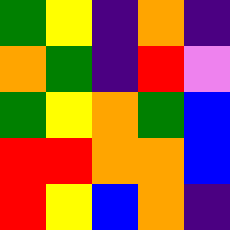[["green", "yellow", "indigo", "orange", "indigo"], ["orange", "green", "indigo", "red", "violet"], ["green", "yellow", "orange", "green", "blue"], ["red", "red", "orange", "orange", "blue"], ["red", "yellow", "blue", "orange", "indigo"]]